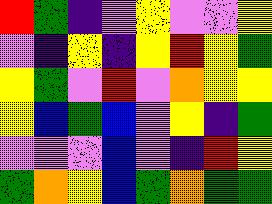[["red", "green", "indigo", "violet", "yellow", "violet", "violet", "yellow"], ["violet", "indigo", "yellow", "indigo", "yellow", "red", "yellow", "green"], ["yellow", "green", "violet", "red", "violet", "orange", "yellow", "yellow"], ["yellow", "blue", "green", "blue", "violet", "yellow", "indigo", "green"], ["violet", "violet", "violet", "blue", "violet", "indigo", "red", "yellow"], ["green", "orange", "yellow", "blue", "green", "orange", "green", "green"]]